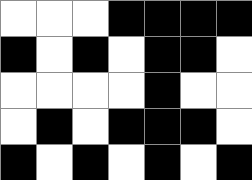[["white", "white", "white", "black", "black", "black", "black"], ["black", "white", "black", "white", "black", "black", "white"], ["white", "white", "white", "white", "black", "white", "white"], ["white", "black", "white", "black", "black", "black", "white"], ["black", "white", "black", "white", "black", "white", "black"]]